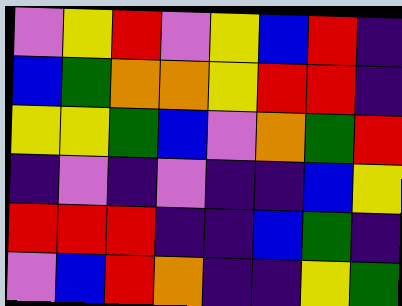[["violet", "yellow", "red", "violet", "yellow", "blue", "red", "indigo"], ["blue", "green", "orange", "orange", "yellow", "red", "red", "indigo"], ["yellow", "yellow", "green", "blue", "violet", "orange", "green", "red"], ["indigo", "violet", "indigo", "violet", "indigo", "indigo", "blue", "yellow"], ["red", "red", "red", "indigo", "indigo", "blue", "green", "indigo"], ["violet", "blue", "red", "orange", "indigo", "indigo", "yellow", "green"]]